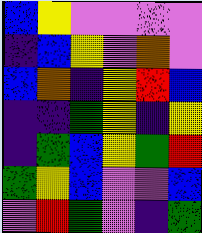[["blue", "yellow", "violet", "violet", "violet", "violet"], ["indigo", "blue", "yellow", "violet", "orange", "violet"], ["blue", "orange", "indigo", "yellow", "red", "blue"], ["indigo", "indigo", "green", "yellow", "indigo", "yellow"], ["indigo", "green", "blue", "yellow", "green", "red"], ["green", "yellow", "blue", "violet", "violet", "blue"], ["violet", "red", "green", "violet", "indigo", "green"]]